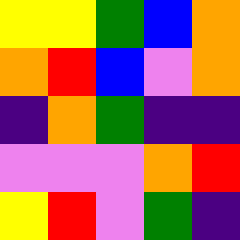[["yellow", "yellow", "green", "blue", "orange"], ["orange", "red", "blue", "violet", "orange"], ["indigo", "orange", "green", "indigo", "indigo"], ["violet", "violet", "violet", "orange", "red"], ["yellow", "red", "violet", "green", "indigo"]]